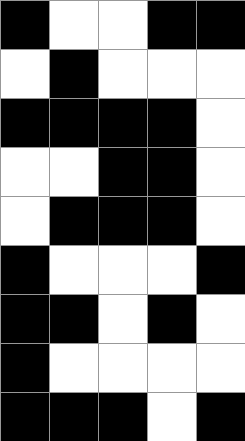[["black", "white", "white", "black", "black"], ["white", "black", "white", "white", "white"], ["black", "black", "black", "black", "white"], ["white", "white", "black", "black", "white"], ["white", "black", "black", "black", "white"], ["black", "white", "white", "white", "black"], ["black", "black", "white", "black", "white"], ["black", "white", "white", "white", "white"], ["black", "black", "black", "white", "black"]]